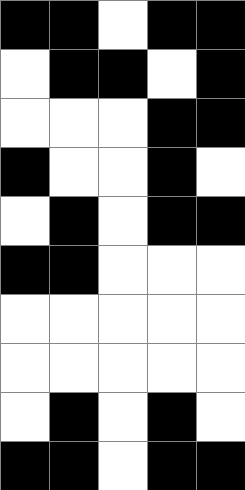[["black", "black", "white", "black", "black"], ["white", "black", "black", "white", "black"], ["white", "white", "white", "black", "black"], ["black", "white", "white", "black", "white"], ["white", "black", "white", "black", "black"], ["black", "black", "white", "white", "white"], ["white", "white", "white", "white", "white"], ["white", "white", "white", "white", "white"], ["white", "black", "white", "black", "white"], ["black", "black", "white", "black", "black"]]